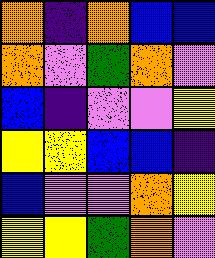[["orange", "indigo", "orange", "blue", "blue"], ["orange", "violet", "green", "orange", "violet"], ["blue", "indigo", "violet", "violet", "yellow"], ["yellow", "yellow", "blue", "blue", "indigo"], ["blue", "violet", "violet", "orange", "yellow"], ["yellow", "yellow", "green", "orange", "violet"]]